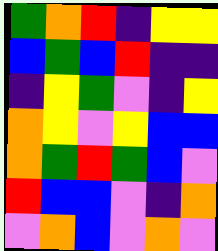[["green", "orange", "red", "indigo", "yellow", "yellow"], ["blue", "green", "blue", "red", "indigo", "indigo"], ["indigo", "yellow", "green", "violet", "indigo", "yellow"], ["orange", "yellow", "violet", "yellow", "blue", "blue"], ["orange", "green", "red", "green", "blue", "violet"], ["red", "blue", "blue", "violet", "indigo", "orange"], ["violet", "orange", "blue", "violet", "orange", "violet"]]